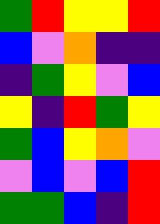[["green", "red", "yellow", "yellow", "red"], ["blue", "violet", "orange", "indigo", "indigo"], ["indigo", "green", "yellow", "violet", "blue"], ["yellow", "indigo", "red", "green", "yellow"], ["green", "blue", "yellow", "orange", "violet"], ["violet", "blue", "violet", "blue", "red"], ["green", "green", "blue", "indigo", "red"]]